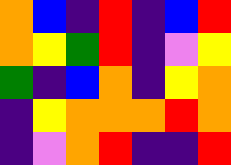[["orange", "blue", "indigo", "red", "indigo", "blue", "red"], ["orange", "yellow", "green", "red", "indigo", "violet", "yellow"], ["green", "indigo", "blue", "orange", "indigo", "yellow", "orange"], ["indigo", "yellow", "orange", "orange", "orange", "red", "orange"], ["indigo", "violet", "orange", "red", "indigo", "indigo", "red"]]